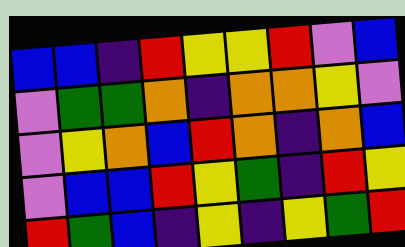[["blue", "blue", "indigo", "red", "yellow", "yellow", "red", "violet", "blue"], ["violet", "green", "green", "orange", "indigo", "orange", "orange", "yellow", "violet"], ["violet", "yellow", "orange", "blue", "red", "orange", "indigo", "orange", "blue"], ["violet", "blue", "blue", "red", "yellow", "green", "indigo", "red", "yellow"], ["red", "green", "blue", "indigo", "yellow", "indigo", "yellow", "green", "red"]]